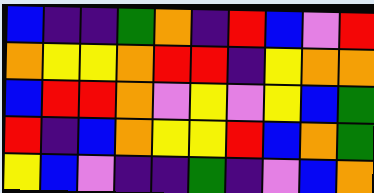[["blue", "indigo", "indigo", "green", "orange", "indigo", "red", "blue", "violet", "red"], ["orange", "yellow", "yellow", "orange", "red", "red", "indigo", "yellow", "orange", "orange"], ["blue", "red", "red", "orange", "violet", "yellow", "violet", "yellow", "blue", "green"], ["red", "indigo", "blue", "orange", "yellow", "yellow", "red", "blue", "orange", "green"], ["yellow", "blue", "violet", "indigo", "indigo", "green", "indigo", "violet", "blue", "orange"]]